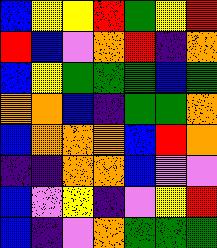[["blue", "yellow", "yellow", "red", "green", "yellow", "red"], ["red", "blue", "violet", "orange", "red", "indigo", "orange"], ["blue", "yellow", "green", "green", "green", "blue", "green"], ["orange", "orange", "blue", "indigo", "green", "green", "orange"], ["blue", "orange", "orange", "orange", "blue", "red", "orange"], ["indigo", "indigo", "orange", "orange", "blue", "violet", "violet"], ["blue", "violet", "yellow", "indigo", "violet", "yellow", "red"], ["blue", "indigo", "violet", "orange", "green", "green", "green"]]